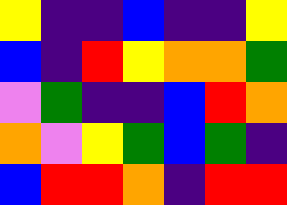[["yellow", "indigo", "indigo", "blue", "indigo", "indigo", "yellow"], ["blue", "indigo", "red", "yellow", "orange", "orange", "green"], ["violet", "green", "indigo", "indigo", "blue", "red", "orange"], ["orange", "violet", "yellow", "green", "blue", "green", "indigo"], ["blue", "red", "red", "orange", "indigo", "red", "red"]]